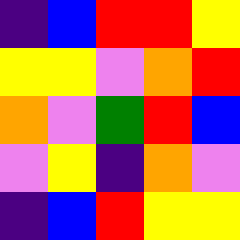[["indigo", "blue", "red", "red", "yellow"], ["yellow", "yellow", "violet", "orange", "red"], ["orange", "violet", "green", "red", "blue"], ["violet", "yellow", "indigo", "orange", "violet"], ["indigo", "blue", "red", "yellow", "yellow"]]